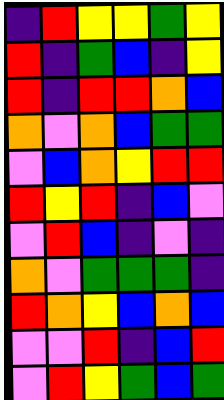[["indigo", "red", "yellow", "yellow", "green", "yellow"], ["red", "indigo", "green", "blue", "indigo", "yellow"], ["red", "indigo", "red", "red", "orange", "blue"], ["orange", "violet", "orange", "blue", "green", "green"], ["violet", "blue", "orange", "yellow", "red", "red"], ["red", "yellow", "red", "indigo", "blue", "violet"], ["violet", "red", "blue", "indigo", "violet", "indigo"], ["orange", "violet", "green", "green", "green", "indigo"], ["red", "orange", "yellow", "blue", "orange", "blue"], ["violet", "violet", "red", "indigo", "blue", "red"], ["violet", "red", "yellow", "green", "blue", "green"]]